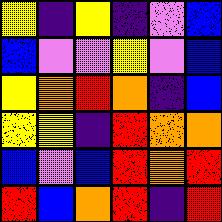[["yellow", "indigo", "yellow", "indigo", "violet", "blue"], ["blue", "violet", "violet", "yellow", "violet", "blue"], ["yellow", "orange", "red", "orange", "indigo", "blue"], ["yellow", "yellow", "indigo", "red", "orange", "orange"], ["blue", "violet", "blue", "red", "orange", "red"], ["red", "blue", "orange", "red", "indigo", "red"]]